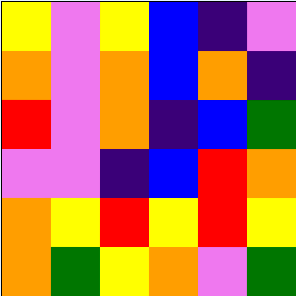[["yellow", "violet", "yellow", "blue", "indigo", "violet"], ["orange", "violet", "orange", "blue", "orange", "indigo"], ["red", "violet", "orange", "indigo", "blue", "green"], ["violet", "violet", "indigo", "blue", "red", "orange"], ["orange", "yellow", "red", "yellow", "red", "yellow"], ["orange", "green", "yellow", "orange", "violet", "green"]]